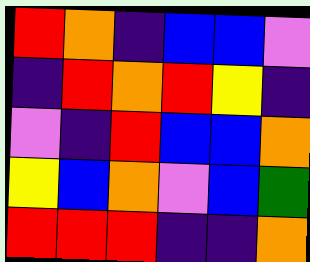[["red", "orange", "indigo", "blue", "blue", "violet"], ["indigo", "red", "orange", "red", "yellow", "indigo"], ["violet", "indigo", "red", "blue", "blue", "orange"], ["yellow", "blue", "orange", "violet", "blue", "green"], ["red", "red", "red", "indigo", "indigo", "orange"]]